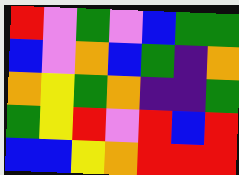[["red", "violet", "green", "violet", "blue", "green", "green"], ["blue", "violet", "orange", "blue", "green", "indigo", "orange"], ["orange", "yellow", "green", "orange", "indigo", "indigo", "green"], ["green", "yellow", "red", "violet", "red", "blue", "red"], ["blue", "blue", "yellow", "orange", "red", "red", "red"]]